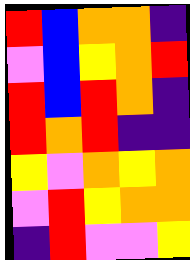[["red", "blue", "orange", "orange", "indigo"], ["violet", "blue", "yellow", "orange", "red"], ["red", "blue", "red", "orange", "indigo"], ["red", "orange", "red", "indigo", "indigo"], ["yellow", "violet", "orange", "yellow", "orange"], ["violet", "red", "yellow", "orange", "orange"], ["indigo", "red", "violet", "violet", "yellow"]]